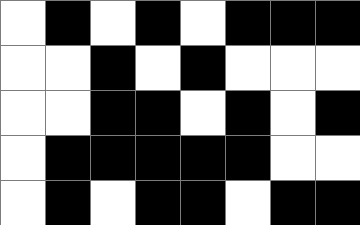[["white", "black", "white", "black", "white", "black", "black", "black"], ["white", "white", "black", "white", "black", "white", "white", "white"], ["white", "white", "black", "black", "white", "black", "white", "black"], ["white", "black", "black", "black", "black", "black", "white", "white"], ["white", "black", "white", "black", "black", "white", "black", "black"]]